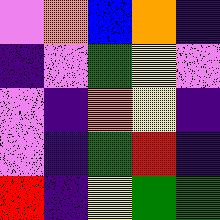[["violet", "orange", "blue", "orange", "indigo"], ["indigo", "violet", "green", "yellow", "violet"], ["violet", "indigo", "orange", "yellow", "indigo"], ["violet", "indigo", "green", "red", "indigo"], ["red", "indigo", "yellow", "green", "green"]]